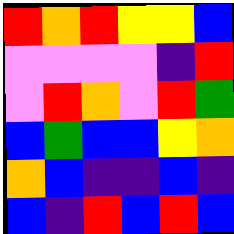[["red", "orange", "red", "yellow", "yellow", "blue"], ["violet", "violet", "violet", "violet", "indigo", "red"], ["violet", "red", "orange", "violet", "red", "green"], ["blue", "green", "blue", "blue", "yellow", "orange"], ["orange", "blue", "indigo", "indigo", "blue", "indigo"], ["blue", "indigo", "red", "blue", "red", "blue"]]